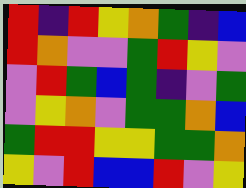[["red", "indigo", "red", "yellow", "orange", "green", "indigo", "blue"], ["red", "orange", "violet", "violet", "green", "red", "yellow", "violet"], ["violet", "red", "green", "blue", "green", "indigo", "violet", "green"], ["violet", "yellow", "orange", "violet", "green", "green", "orange", "blue"], ["green", "red", "red", "yellow", "yellow", "green", "green", "orange"], ["yellow", "violet", "red", "blue", "blue", "red", "violet", "yellow"]]